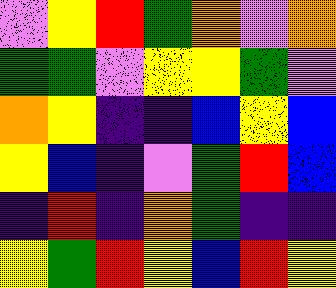[["violet", "yellow", "red", "green", "orange", "violet", "orange"], ["green", "green", "violet", "yellow", "yellow", "green", "violet"], ["orange", "yellow", "indigo", "indigo", "blue", "yellow", "blue"], ["yellow", "blue", "indigo", "violet", "green", "red", "blue"], ["indigo", "red", "indigo", "orange", "green", "indigo", "indigo"], ["yellow", "green", "red", "yellow", "blue", "red", "yellow"]]